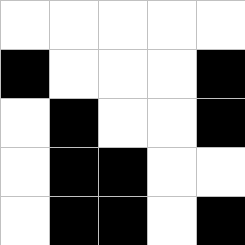[["white", "white", "white", "white", "white"], ["black", "white", "white", "white", "black"], ["white", "black", "white", "white", "black"], ["white", "black", "black", "white", "white"], ["white", "black", "black", "white", "black"]]